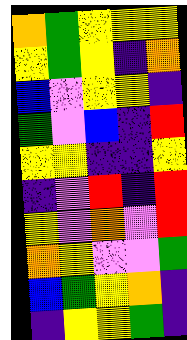[["orange", "green", "yellow", "yellow", "yellow"], ["yellow", "green", "yellow", "indigo", "orange"], ["blue", "violet", "yellow", "yellow", "indigo"], ["green", "violet", "blue", "indigo", "red"], ["yellow", "yellow", "indigo", "indigo", "yellow"], ["indigo", "violet", "red", "indigo", "red"], ["yellow", "violet", "orange", "violet", "red"], ["orange", "yellow", "violet", "violet", "green"], ["blue", "green", "yellow", "orange", "indigo"], ["indigo", "yellow", "yellow", "green", "indigo"]]